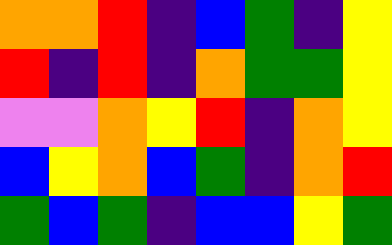[["orange", "orange", "red", "indigo", "blue", "green", "indigo", "yellow"], ["red", "indigo", "red", "indigo", "orange", "green", "green", "yellow"], ["violet", "violet", "orange", "yellow", "red", "indigo", "orange", "yellow"], ["blue", "yellow", "orange", "blue", "green", "indigo", "orange", "red"], ["green", "blue", "green", "indigo", "blue", "blue", "yellow", "green"]]